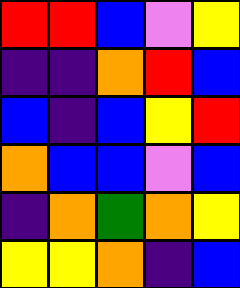[["red", "red", "blue", "violet", "yellow"], ["indigo", "indigo", "orange", "red", "blue"], ["blue", "indigo", "blue", "yellow", "red"], ["orange", "blue", "blue", "violet", "blue"], ["indigo", "orange", "green", "orange", "yellow"], ["yellow", "yellow", "orange", "indigo", "blue"]]